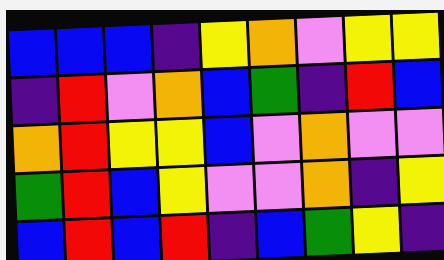[["blue", "blue", "blue", "indigo", "yellow", "orange", "violet", "yellow", "yellow"], ["indigo", "red", "violet", "orange", "blue", "green", "indigo", "red", "blue"], ["orange", "red", "yellow", "yellow", "blue", "violet", "orange", "violet", "violet"], ["green", "red", "blue", "yellow", "violet", "violet", "orange", "indigo", "yellow"], ["blue", "red", "blue", "red", "indigo", "blue", "green", "yellow", "indigo"]]